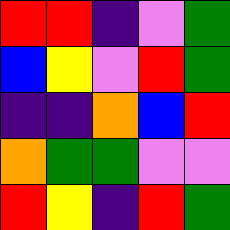[["red", "red", "indigo", "violet", "green"], ["blue", "yellow", "violet", "red", "green"], ["indigo", "indigo", "orange", "blue", "red"], ["orange", "green", "green", "violet", "violet"], ["red", "yellow", "indigo", "red", "green"]]